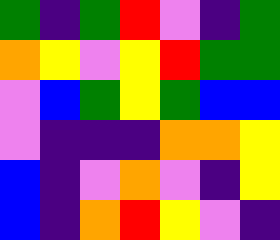[["green", "indigo", "green", "red", "violet", "indigo", "green"], ["orange", "yellow", "violet", "yellow", "red", "green", "green"], ["violet", "blue", "green", "yellow", "green", "blue", "blue"], ["violet", "indigo", "indigo", "indigo", "orange", "orange", "yellow"], ["blue", "indigo", "violet", "orange", "violet", "indigo", "yellow"], ["blue", "indigo", "orange", "red", "yellow", "violet", "indigo"]]